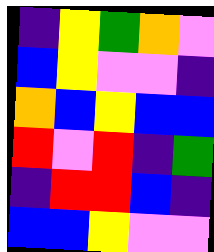[["indigo", "yellow", "green", "orange", "violet"], ["blue", "yellow", "violet", "violet", "indigo"], ["orange", "blue", "yellow", "blue", "blue"], ["red", "violet", "red", "indigo", "green"], ["indigo", "red", "red", "blue", "indigo"], ["blue", "blue", "yellow", "violet", "violet"]]